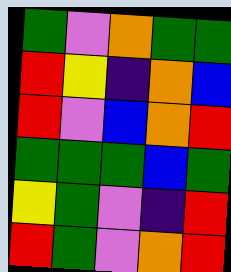[["green", "violet", "orange", "green", "green"], ["red", "yellow", "indigo", "orange", "blue"], ["red", "violet", "blue", "orange", "red"], ["green", "green", "green", "blue", "green"], ["yellow", "green", "violet", "indigo", "red"], ["red", "green", "violet", "orange", "red"]]